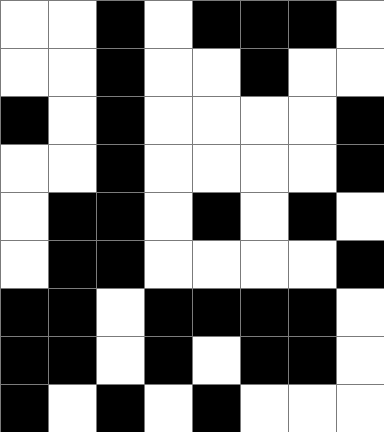[["white", "white", "black", "white", "black", "black", "black", "white"], ["white", "white", "black", "white", "white", "black", "white", "white"], ["black", "white", "black", "white", "white", "white", "white", "black"], ["white", "white", "black", "white", "white", "white", "white", "black"], ["white", "black", "black", "white", "black", "white", "black", "white"], ["white", "black", "black", "white", "white", "white", "white", "black"], ["black", "black", "white", "black", "black", "black", "black", "white"], ["black", "black", "white", "black", "white", "black", "black", "white"], ["black", "white", "black", "white", "black", "white", "white", "white"]]